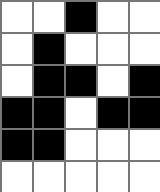[["white", "white", "black", "white", "white"], ["white", "black", "white", "white", "white"], ["white", "black", "black", "white", "black"], ["black", "black", "white", "black", "black"], ["black", "black", "white", "white", "white"], ["white", "white", "white", "white", "white"]]